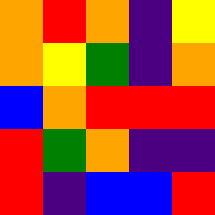[["orange", "red", "orange", "indigo", "yellow"], ["orange", "yellow", "green", "indigo", "orange"], ["blue", "orange", "red", "red", "red"], ["red", "green", "orange", "indigo", "indigo"], ["red", "indigo", "blue", "blue", "red"]]